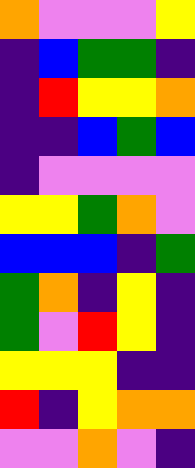[["orange", "violet", "violet", "violet", "yellow"], ["indigo", "blue", "green", "green", "indigo"], ["indigo", "red", "yellow", "yellow", "orange"], ["indigo", "indigo", "blue", "green", "blue"], ["indigo", "violet", "violet", "violet", "violet"], ["yellow", "yellow", "green", "orange", "violet"], ["blue", "blue", "blue", "indigo", "green"], ["green", "orange", "indigo", "yellow", "indigo"], ["green", "violet", "red", "yellow", "indigo"], ["yellow", "yellow", "yellow", "indigo", "indigo"], ["red", "indigo", "yellow", "orange", "orange"], ["violet", "violet", "orange", "violet", "indigo"]]